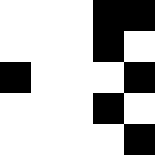[["white", "white", "white", "black", "black"], ["white", "white", "white", "black", "white"], ["black", "white", "white", "white", "black"], ["white", "white", "white", "black", "white"], ["white", "white", "white", "white", "black"]]